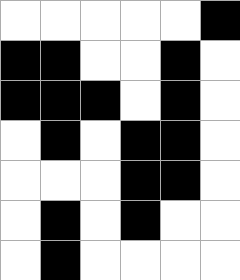[["white", "white", "white", "white", "white", "black"], ["black", "black", "white", "white", "black", "white"], ["black", "black", "black", "white", "black", "white"], ["white", "black", "white", "black", "black", "white"], ["white", "white", "white", "black", "black", "white"], ["white", "black", "white", "black", "white", "white"], ["white", "black", "white", "white", "white", "white"]]